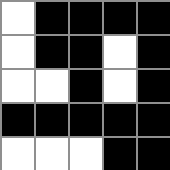[["white", "black", "black", "black", "black"], ["white", "black", "black", "white", "black"], ["white", "white", "black", "white", "black"], ["black", "black", "black", "black", "black"], ["white", "white", "white", "black", "black"]]